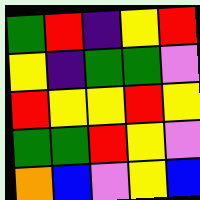[["green", "red", "indigo", "yellow", "red"], ["yellow", "indigo", "green", "green", "violet"], ["red", "yellow", "yellow", "red", "yellow"], ["green", "green", "red", "yellow", "violet"], ["orange", "blue", "violet", "yellow", "blue"]]